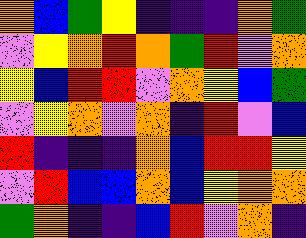[["orange", "blue", "green", "yellow", "indigo", "indigo", "indigo", "orange", "green"], ["violet", "yellow", "orange", "red", "orange", "green", "red", "violet", "orange"], ["yellow", "blue", "red", "red", "violet", "orange", "yellow", "blue", "green"], ["violet", "yellow", "orange", "violet", "orange", "indigo", "red", "violet", "blue"], ["red", "indigo", "indigo", "indigo", "orange", "blue", "red", "red", "yellow"], ["violet", "red", "blue", "blue", "orange", "blue", "yellow", "orange", "orange"], ["green", "orange", "indigo", "indigo", "blue", "red", "violet", "orange", "indigo"]]